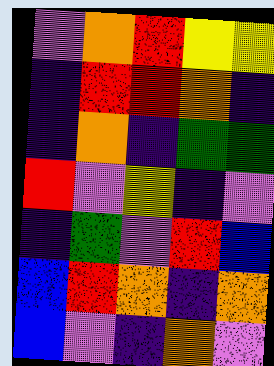[["violet", "orange", "red", "yellow", "yellow"], ["indigo", "red", "red", "orange", "indigo"], ["indigo", "orange", "indigo", "green", "green"], ["red", "violet", "yellow", "indigo", "violet"], ["indigo", "green", "violet", "red", "blue"], ["blue", "red", "orange", "indigo", "orange"], ["blue", "violet", "indigo", "orange", "violet"]]